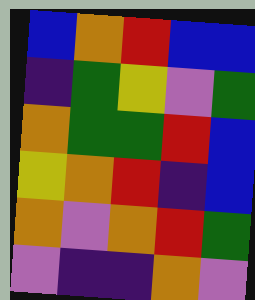[["blue", "orange", "red", "blue", "blue"], ["indigo", "green", "yellow", "violet", "green"], ["orange", "green", "green", "red", "blue"], ["yellow", "orange", "red", "indigo", "blue"], ["orange", "violet", "orange", "red", "green"], ["violet", "indigo", "indigo", "orange", "violet"]]